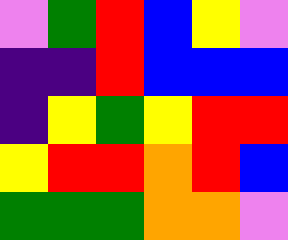[["violet", "green", "red", "blue", "yellow", "violet"], ["indigo", "indigo", "red", "blue", "blue", "blue"], ["indigo", "yellow", "green", "yellow", "red", "red"], ["yellow", "red", "red", "orange", "red", "blue"], ["green", "green", "green", "orange", "orange", "violet"]]